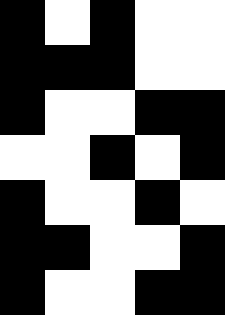[["black", "white", "black", "white", "white"], ["black", "black", "black", "white", "white"], ["black", "white", "white", "black", "black"], ["white", "white", "black", "white", "black"], ["black", "white", "white", "black", "white"], ["black", "black", "white", "white", "black"], ["black", "white", "white", "black", "black"]]